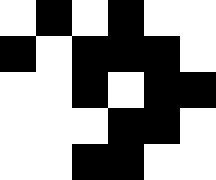[["white", "black", "white", "black", "white", "white"], ["black", "white", "black", "black", "black", "white"], ["white", "white", "black", "white", "black", "black"], ["white", "white", "white", "black", "black", "white"], ["white", "white", "black", "black", "white", "white"]]